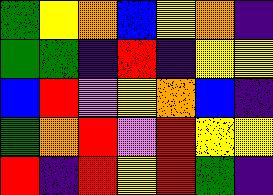[["green", "yellow", "orange", "blue", "yellow", "orange", "indigo"], ["green", "green", "indigo", "red", "indigo", "yellow", "yellow"], ["blue", "red", "violet", "yellow", "orange", "blue", "indigo"], ["green", "orange", "red", "violet", "red", "yellow", "yellow"], ["red", "indigo", "red", "yellow", "red", "green", "indigo"]]